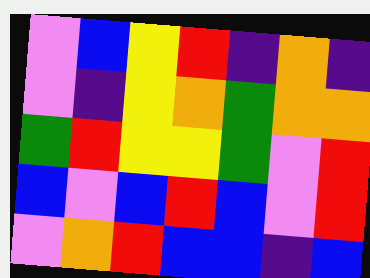[["violet", "blue", "yellow", "red", "indigo", "orange", "indigo"], ["violet", "indigo", "yellow", "orange", "green", "orange", "orange"], ["green", "red", "yellow", "yellow", "green", "violet", "red"], ["blue", "violet", "blue", "red", "blue", "violet", "red"], ["violet", "orange", "red", "blue", "blue", "indigo", "blue"]]